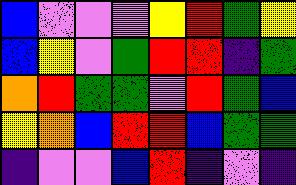[["blue", "violet", "violet", "violet", "yellow", "red", "green", "yellow"], ["blue", "yellow", "violet", "green", "red", "red", "indigo", "green"], ["orange", "red", "green", "green", "violet", "red", "green", "blue"], ["yellow", "orange", "blue", "red", "red", "blue", "green", "green"], ["indigo", "violet", "violet", "blue", "red", "indigo", "violet", "indigo"]]